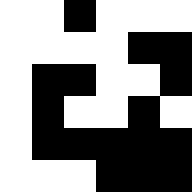[["white", "white", "black", "white", "white", "white"], ["white", "white", "white", "white", "black", "black"], ["white", "black", "black", "white", "white", "black"], ["white", "black", "white", "white", "black", "white"], ["white", "black", "black", "black", "black", "black"], ["white", "white", "white", "black", "black", "black"]]